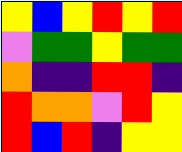[["yellow", "blue", "yellow", "red", "yellow", "red"], ["violet", "green", "green", "yellow", "green", "green"], ["orange", "indigo", "indigo", "red", "red", "indigo"], ["red", "orange", "orange", "violet", "red", "yellow"], ["red", "blue", "red", "indigo", "yellow", "yellow"]]